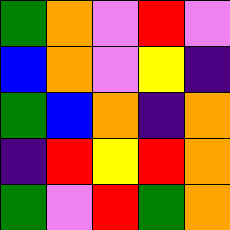[["green", "orange", "violet", "red", "violet"], ["blue", "orange", "violet", "yellow", "indigo"], ["green", "blue", "orange", "indigo", "orange"], ["indigo", "red", "yellow", "red", "orange"], ["green", "violet", "red", "green", "orange"]]